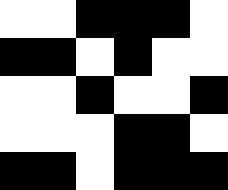[["white", "white", "black", "black", "black", "white"], ["black", "black", "white", "black", "white", "white"], ["white", "white", "black", "white", "white", "black"], ["white", "white", "white", "black", "black", "white"], ["black", "black", "white", "black", "black", "black"]]